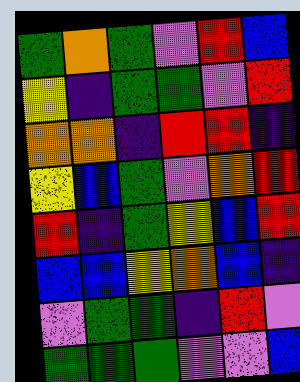[["green", "orange", "green", "violet", "red", "blue"], ["yellow", "indigo", "green", "green", "violet", "red"], ["orange", "orange", "indigo", "red", "red", "indigo"], ["yellow", "blue", "green", "violet", "orange", "red"], ["red", "indigo", "green", "yellow", "blue", "red"], ["blue", "blue", "yellow", "orange", "blue", "indigo"], ["violet", "green", "green", "indigo", "red", "violet"], ["green", "green", "green", "violet", "violet", "blue"]]